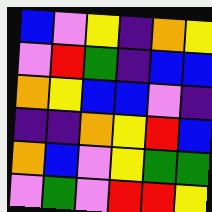[["blue", "violet", "yellow", "indigo", "orange", "yellow"], ["violet", "red", "green", "indigo", "blue", "blue"], ["orange", "yellow", "blue", "blue", "violet", "indigo"], ["indigo", "indigo", "orange", "yellow", "red", "blue"], ["orange", "blue", "violet", "yellow", "green", "green"], ["violet", "green", "violet", "red", "red", "yellow"]]